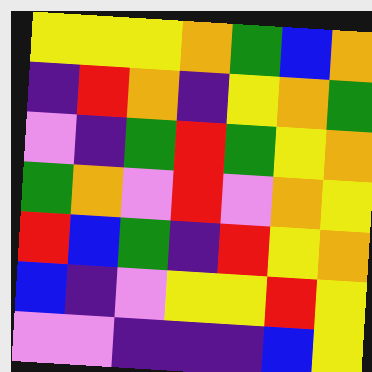[["yellow", "yellow", "yellow", "orange", "green", "blue", "orange"], ["indigo", "red", "orange", "indigo", "yellow", "orange", "green"], ["violet", "indigo", "green", "red", "green", "yellow", "orange"], ["green", "orange", "violet", "red", "violet", "orange", "yellow"], ["red", "blue", "green", "indigo", "red", "yellow", "orange"], ["blue", "indigo", "violet", "yellow", "yellow", "red", "yellow"], ["violet", "violet", "indigo", "indigo", "indigo", "blue", "yellow"]]